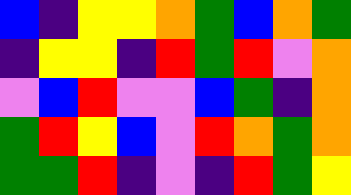[["blue", "indigo", "yellow", "yellow", "orange", "green", "blue", "orange", "green"], ["indigo", "yellow", "yellow", "indigo", "red", "green", "red", "violet", "orange"], ["violet", "blue", "red", "violet", "violet", "blue", "green", "indigo", "orange"], ["green", "red", "yellow", "blue", "violet", "red", "orange", "green", "orange"], ["green", "green", "red", "indigo", "violet", "indigo", "red", "green", "yellow"]]